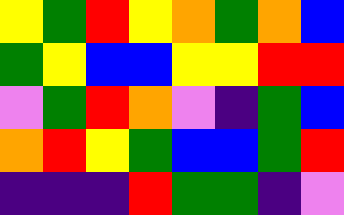[["yellow", "green", "red", "yellow", "orange", "green", "orange", "blue"], ["green", "yellow", "blue", "blue", "yellow", "yellow", "red", "red"], ["violet", "green", "red", "orange", "violet", "indigo", "green", "blue"], ["orange", "red", "yellow", "green", "blue", "blue", "green", "red"], ["indigo", "indigo", "indigo", "red", "green", "green", "indigo", "violet"]]